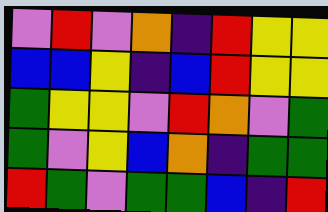[["violet", "red", "violet", "orange", "indigo", "red", "yellow", "yellow"], ["blue", "blue", "yellow", "indigo", "blue", "red", "yellow", "yellow"], ["green", "yellow", "yellow", "violet", "red", "orange", "violet", "green"], ["green", "violet", "yellow", "blue", "orange", "indigo", "green", "green"], ["red", "green", "violet", "green", "green", "blue", "indigo", "red"]]